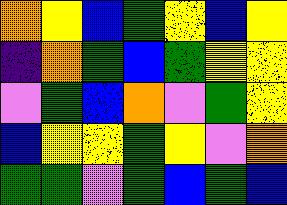[["orange", "yellow", "blue", "green", "yellow", "blue", "yellow"], ["indigo", "orange", "green", "blue", "green", "yellow", "yellow"], ["violet", "green", "blue", "orange", "violet", "green", "yellow"], ["blue", "yellow", "yellow", "green", "yellow", "violet", "orange"], ["green", "green", "violet", "green", "blue", "green", "blue"]]